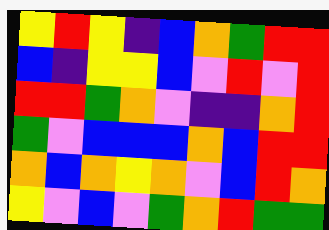[["yellow", "red", "yellow", "indigo", "blue", "orange", "green", "red", "red"], ["blue", "indigo", "yellow", "yellow", "blue", "violet", "red", "violet", "red"], ["red", "red", "green", "orange", "violet", "indigo", "indigo", "orange", "red"], ["green", "violet", "blue", "blue", "blue", "orange", "blue", "red", "red"], ["orange", "blue", "orange", "yellow", "orange", "violet", "blue", "red", "orange"], ["yellow", "violet", "blue", "violet", "green", "orange", "red", "green", "green"]]